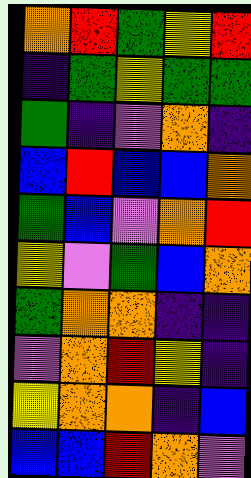[["orange", "red", "green", "yellow", "red"], ["indigo", "green", "yellow", "green", "green"], ["green", "indigo", "violet", "orange", "indigo"], ["blue", "red", "blue", "blue", "orange"], ["green", "blue", "violet", "orange", "red"], ["yellow", "violet", "green", "blue", "orange"], ["green", "orange", "orange", "indigo", "indigo"], ["violet", "orange", "red", "yellow", "indigo"], ["yellow", "orange", "orange", "indigo", "blue"], ["blue", "blue", "red", "orange", "violet"]]